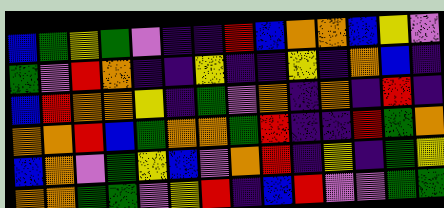[["blue", "green", "yellow", "green", "violet", "indigo", "indigo", "red", "blue", "orange", "orange", "blue", "yellow", "violet"], ["green", "violet", "red", "orange", "indigo", "indigo", "yellow", "indigo", "indigo", "yellow", "indigo", "orange", "blue", "indigo"], ["blue", "red", "orange", "orange", "yellow", "indigo", "green", "violet", "orange", "indigo", "orange", "indigo", "red", "indigo"], ["orange", "orange", "red", "blue", "green", "orange", "orange", "green", "red", "indigo", "indigo", "red", "green", "orange"], ["blue", "orange", "violet", "green", "yellow", "blue", "violet", "orange", "red", "indigo", "yellow", "indigo", "green", "yellow"], ["orange", "orange", "green", "green", "violet", "yellow", "red", "indigo", "blue", "red", "violet", "violet", "green", "green"]]